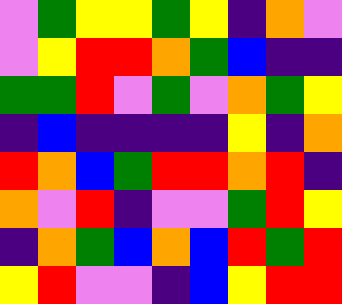[["violet", "green", "yellow", "yellow", "green", "yellow", "indigo", "orange", "violet"], ["violet", "yellow", "red", "red", "orange", "green", "blue", "indigo", "indigo"], ["green", "green", "red", "violet", "green", "violet", "orange", "green", "yellow"], ["indigo", "blue", "indigo", "indigo", "indigo", "indigo", "yellow", "indigo", "orange"], ["red", "orange", "blue", "green", "red", "red", "orange", "red", "indigo"], ["orange", "violet", "red", "indigo", "violet", "violet", "green", "red", "yellow"], ["indigo", "orange", "green", "blue", "orange", "blue", "red", "green", "red"], ["yellow", "red", "violet", "violet", "indigo", "blue", "yellow", "red", "red"]]